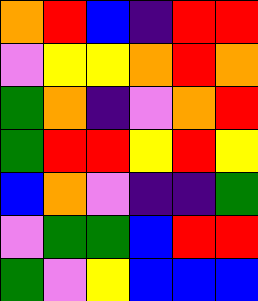[["orange", "red", "blue", "indigo", "red", "red"], ["violet", "yellow", "yellow", "orange", "red", "orange"], ["green", "orange", "indigo", "violet", "orange", "red"], ["green", "red", "red", "yellow", "red", "yellow"], ["blue", "orange", "violet", "indigo", "indigo", "green"], ["violet", "green", "green", "blue", "red", "red"], ["green", "violet", "yellow", "blue", "blue", "blue"]]